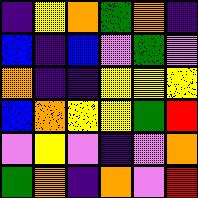[["indigo", "yellow", "orange", "green", "orange", "indigo"], ["blue", "indigo", "blue", "violet", "green", "violet"], ["orange", "indigo", "indigo", "yellow", "yellow", "yellow"], ["blue", "orange", "yellow", "yellow", "green", "red"], ["violet", "yellow", "violet", "indigo", "violet", "orange"], ["green", "orange", "indigo", "orange", "violet", "red"]]